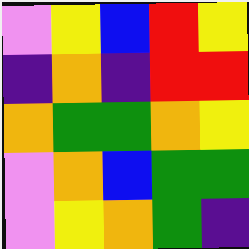[["violet", "yellow", "blue", "red", "yellow"], ["indigo", "orange", "indigo", "red", "red"], ["orange", "green", "green", "orange", "yellow"], ["violet", "orange", "blue", "green", "green"], ["violet", "yellow", "orange", "green", "indigo"]]